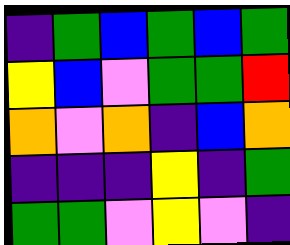[["indigo", "green", "blue", "green", "blue", "green"], ["yellow", "blue", "violet", "green", "green", "red"], ["orange", "violet", "orange", "indigo", "blue", "orange"], ["indigo", "indigo", "indigo", "yellow", "indigo", "green"], ["green", "green", "violet", "yellow", "violet", "indigo"]]